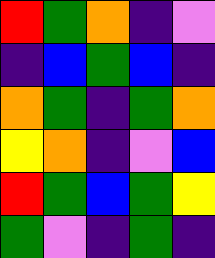[["red", "green", "orange", "indigo", "violet"], ["indigo", "blue", "green", "blue", "indigo"], ["orange", "green", "indigo", "green", "orange"], ["yellow", "orange", "indigo", "violet", "blue"], ["red", "green", "blue", "green", "yellow"], ["green", "violet", "indigo", "green", "indigo"]]